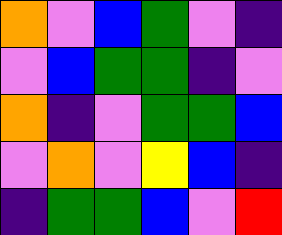[["orange", "violet", "blue", "green", "violet", "indigo"], ["violet", "blue", "green", "green", "indigo", "violet"], ["orange", "indigo", "violet", "green", "green", "blue"], ["violet", "orange", "violet", "yellow", "blue", "indigo"], ["indigo", "green", "green", "blue", "violet", "red"]]